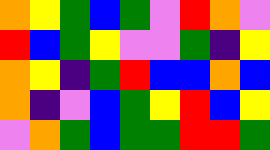[["orange", "yellow", "green", "blue", "green", "violet", "red", "orange", "violet"], ["red", "blue", "green", "yellow", "violet", "violet", "green", "indigo", "yellow"], ["orange", "yellow", "indigo", "green", "red", "blue", "blue", "orange", "blue"], ["orange", "indigo", "violet", "blue", "green", "yellow", "red", "blue", "yellow"], ["violet", "orange", "green", "blue", "green", "green", "red", "red", "green"]]